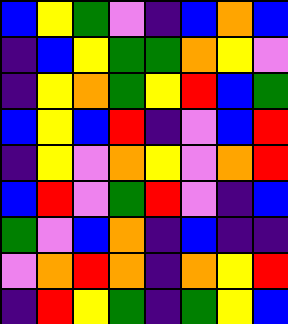[["blue", "yellow", "green", "violet", "indigo", "blue", "orange", "blue"], ["indigo", "blue", "yellow", "green", "green", "orange", "yellow", "violet"], ["indigo", "yellow", "orange", "green", "yellow", "red", "blue", "green"], ["blue", "yellow", "blue", "red", "indigo", "violet", "blue", "red"], ["indigo", "yellow", "violet", "orange", "yellow", "violet", "orange", "red"], ["blue", "red", "violet", "green", "red", "violet", "indigo", "blue"], ["green", "violet", "blue", "orange", "indigo", "blue", "indigo", "indigo"], ["violet", "orange", "red", "orange", "indigo", "orange", "yellow", "red"], ["indigo", "red", "yellow", "green", "indigo", "green", "yellow", "blue"]]